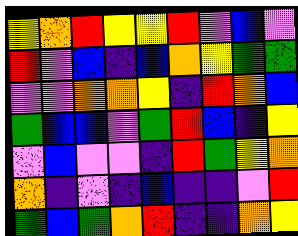[["yellow", "orange", "red", "yellow", "yellow", "red", "violet", "blue", "violet"], ["red", "violet", "blue", "indigo", "blue", "orange", "yellow", "green", "green"], ["violet", "violet", "orange", "orange", "yellow", "indigo", "red", "orange", "blue"], ["green", "blue", "blue", "violet", "green", "red", "blue", "indigo", "yellow"], ["violet", "blue", "violet", "violet", "indigo", "red", "green", "yellow", "orange"], ["orange", "indigo", "violet", "indigo", "blue", "indigo", "indigo", "violet", "red"], ["green", "blue", "green", "orange", "red", "indigo", "indigo", "orange", "yellow"]]